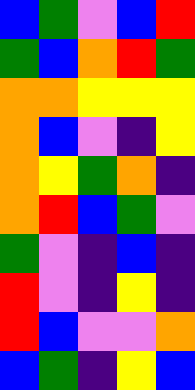[["blue", "green", "violet", "blue", "red"], ["green", "blue", "orange", "red", "green"], ["orange", "orange", "yellow", "yellow", "yellow"], ["orange", "blue", "violet", "indigo", "yellow"], ["orange", "yellow", "green", "orange", "indigo"], ["orange", "red", "blue", "green", "violet"], ["green", "violet", "indigo", "blue", "indigo"], ["red", "violet", "indigo", "yellow", "indigo"], ["red", "blue", "violet", "violet", "orange"], ["blue", "green", "indigo", "yellow", "blue"]]